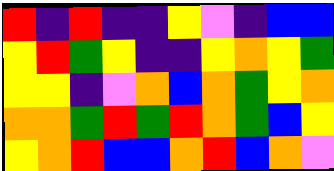[["red", "indigo", "red", "indigo", "indigo", "yellow", "violet", "indigo", "blue", "blue"], ["yellow", "red", "green", "yellow", "indigo", "indigo", "yellow", "orange", "yellow", "green"], ["yellow", "yellow", "indigo", "violet", "orange", "blue", "orange", "green", "yellow", "orange"], ["orange", "orange", "green", "red", "green", "red", "orange", "green", "blue", "yellow"], ["yellow", "orange", "red", "blue", "blue", "orange", "red", "blue", "orange", "violet"]]